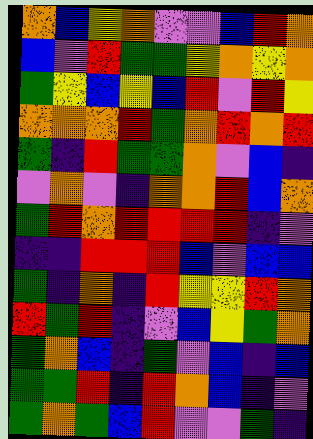[["orange", "blue", "yellow", "orange", "violet", "violet", "blue", "red", "orange"], ["blue", "violet", "red", "green", "green", "yellow", "orange", "yellow", "orange"], ["green", "yellow", "blue", "yellow", "blue", "red", "violet", "red", "yellow"], ["orange", "orange", "orange", "red", "green", "orange", "red", "orange", "red"], ["green", "indigo", "red", "green", "green", "orange", "violet", "blue", "indigo"], ["violet", "orange", "violet", "indigo", "orange", "orange", "red", "blue", "orange"], ["green", "red", "orange", "red", "red", "red", "red", "indigo", "violet"], ["indigo", "indigo", "red", "red", "red", "blue", "violet", "blue", "blue"], ["green", "indigo", "orange", "indigo", "red", "yellow", "yellow", "red", "orange"], ["red", "green", "red", "indigo", "violet", "blue", "yellow", "green", "orange"], ["green", "orange", "blue", "indigo", "green", "violet", "blue", "indigo", "blue"], ["green", "green", "red", "indigo", "red", "orange", "blue", "indigo", "violet"], ["green", "orange", "green", "blue", "red", "violet", "violet", "green", "indigo"]]